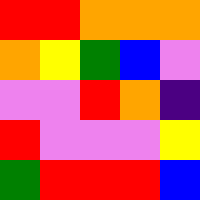[["red", "red", "orange", "orange", "orange"], ["orange", "yellow", "green", "blue", "violet"], ["violet", "violet", "red", "orange", "indigo"], ["red", "violet", "violet", "violet", "yellow"], ["green", "red", "red", "red", "blue"]]